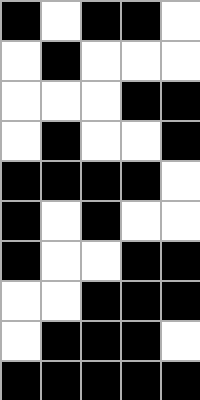[["black", "white", "black", "black", "white"], ["white", "black", "white", "white", "white"], ["white", "white", "white", "black", "black"], ["white", "black", "white", "white", "black"], ["black", "black", "black", "black", "white"], ["black", "white", "black", "white", "white"], ["black", "white", "white", "black", "black"], ["white", "white", "black", "black", "black"], ["white", "black", "black", "black", "white"], ["black", "black", "black", "black", "black"]]